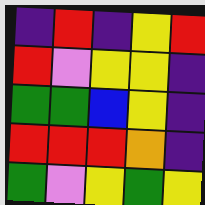[["indigo", "red", "indigo", "yellow", "red"], ["red", "violet", "yellow", "yellow", "indigo"], ["green", "green", "blue", "yellow", "indigo"], ["red", "red", "red", "orange", "indigo"], ["green", "violet", "yellow", "green", "yellow"]]